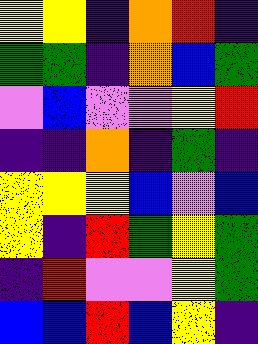[["yellow", "yellow", "indigo", "orange", "red", "indigo"], ["green", "green", "indigo", "orange", "blue", "green"], ["violet", "blue", "violet", "violet", "yellow", "red"], ["indigo", "indigo", "orange", "indigo", "green", "indigo"], ["yellow", "yellow", "yellow", "blue", "violet", "blue"], ["yellow", "indigo", "red", "green", "yellow", "green"], ["indigo", "red", "violet", "violet", "yellow", "green"], ["blue", "blue", "red", "blue", "yellow", "indigo"]]